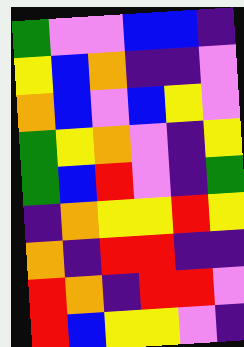[["green", "violet", "violet", "blue", "blue", "indigo"], ["yellow", "blue", "orange", "indigo", "indigo", "violet"], ["orange", "blue", "violet", "blue", "yellow", "violet"], ["green", "yellow", "orange", "violet", "indigo", "yellow"], ["green", "blue", "red", "violet", "indigo", "green"], ["indigo", "orange", "yellow", "yellow", "red", "yellow"], ["orange", "indigo", "red", "red", "indigo", "indigo"], ["red", "orange", "indigo", "red", "red", "violet"], ["red", "blue", "yellow", "yellow", "violet", "indigo"]]